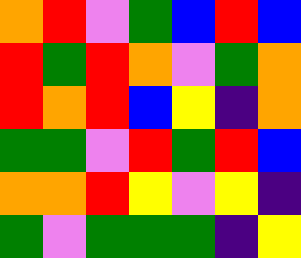[["orange", "red", "violet", "green", "blue", "red", "blue"], ["red", "green", "red", "orange", "violet", "green", "orange"], ["red", "orange", "red", "blue", "yellow", "indigo", "orange"], ["green", "green", "violet", "red", "green", "red", "blue"], ["orange", "orange", "red", "yellow", "violet", "yellow", "indigo"], ["green", "violet", "green", "green", "green", "indigo", "yellow"]]